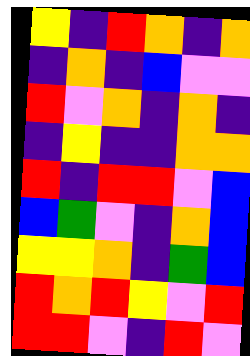[["yellow", "indigo", "red", "orange", "indigo", "orange"], ["indigo", "orange", "indigo", "blue", "violet", "violet"], ["red", "violet", "orange", "indigo", "orange", "indigo"], ["indigo", "yellow", "indigo", "indigo", "orange", "orange"], ["red", "indigo", "red", "red", "violet", "blue"], ["blue", "green", "violet", "indigo", "orange", "blue"], ["yellow", "yellow", "orange", "indigo", "green", "blue"], ["red", "orange", "red", "yellow", "violet", "red"], ["red", "red", "violet", "indigo", "red", "violet"]]